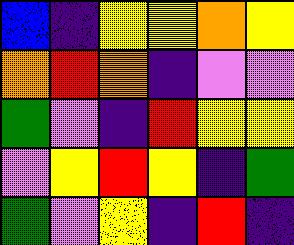[["blue", "indigo", "yellow", "yellow", "orange", "yellow"], ["orange", "red", "orange", "indigo", "violet", "violet"], ["green", "violet", "indigo", "red", "yellow", "yellow"], ["violet", "yellow", "red", "yellow", "indigo", "green"], ["green", "violet", "yellow", "indigo", "red", "indigo"]]